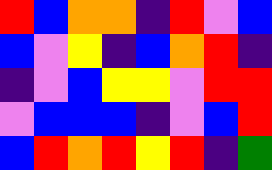[["red", "blue", "orange", "orange", "indigo", "red", "violet", "blue"], ["blue", "violet", "yellow", "indigo", "blue", "orange", "red", "indigo"], ["indigo", "violet", "blue", "yellow", "yellow", "violet", "red", "red"], ["violet", "blue", "blue", "blue", "indigo", "violet", "blue", "red"], ["blue", "red", "orange", "red", "yellow", "red", "indigo", "green"]]